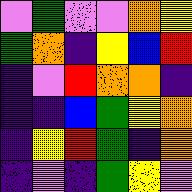[["violet", "green", "violet", "violet", "orange", "yellow"], ["green", "orange", "indigo", "yellow", "blue", "red"], ["indigo", "violet", "red", "orange", "orange", "indigo"], ["indigo", "indigo", "blue", "green", "yellow", "orange"], ["indigo", "yellow", "red", "green", "indigo", "orange"], ["indigo", "violet", "indigo", "green", "yellow", "violet"]]